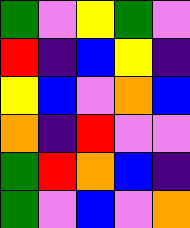[["green", "violet", "yellow", "green", "violet"], ["red", "indigo", "blue", "yellow", "indigo"], ["yellow", "blue", "violet", "orange", "blue"], ["orange", "indigo", "red", "violet", "violet"], ["green", "red", "orange", "blue", "indigo"], ["green", "violet", "blue", "violet", "orange"]]